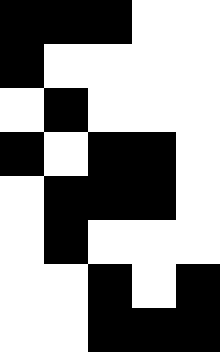[["black", "black", "black", "white", "white"], ["black", "white", "white", "white", "white"], ["white", "black", "white", "white", "white"], ["black", "white", "black", "black", "white"], ["white", "black", "black", "black", "white"], ["white", "black", "white", "white", "white"], ["white", "white", "black", "white", "black"], ["white", "white", "black", "black", "black"]]